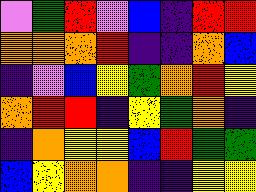[["violet", "green", "red", "violet", "blue", "indigo", "red", "red"], ["orange", "orange", "orange", "red", "indigo", "indigo", "orange", "blue"], ["indigo", "violet", "blue", "yellow", "green", "orange", "red", "yellow"], ["orange", "red", "red", "indigo", "yellow", "green", "orange", "indigo"], ["indigo", "orange", "yellow", "yellow", "blue", "red", "green", "green"], ["blue", "yellow", "orange", "orange", "indigo", "indigo", "yellow", "yellow"]]